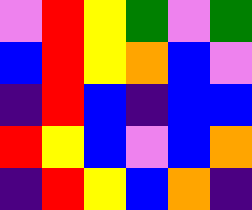[["violet", "red", "yellow", "green", "violet", "green"], ["blue", "red", "yellow", "orange", "blue", "violet"], ["indigo", "red", "blue", "indigo", "blue", "blue"], ["red", "yellow", "blue", "violet", "blue", "orange"], ["indigo", "red", "yellow", "blue", "orange", "indigo"]]